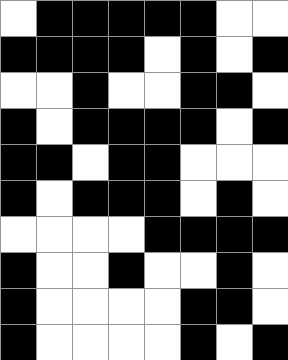[["white", "black", "black", "black", "black", "black", "white", "white"], ["black", "black", "black", "black", "white", "black", "white", "black"], ["white", "white", "black", "white", "white", "black", "black", "white"], ["black", "white", "black", "black", "black", "black", "white", "black"], ["black", "black", "white", "black", "black", "white", "white", "white"], ["black", "white", "black", "black", "black", "white", "black", "white"], ["white", "white", "white", "white", "black", "black", "black", "black"], ["black", "white", "white", "black", "white", "white", "black", "white"], ["black", "white", "white", "white", "white", "black", "black", "white"], ["black", "white", "white", "white", "white", "black", "white", "black"]]